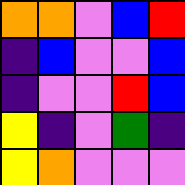[["orange", "orange", "violet", "blue", "red"], ["indigo", "blue", "violet", "violet", "blue"], ["indigo", "violet", "violet", "red", "blue"], ["yellow", "indigo", "violet", "green", "indigo"], ["yellow", "orange", "violet", "violet", "violet"]]